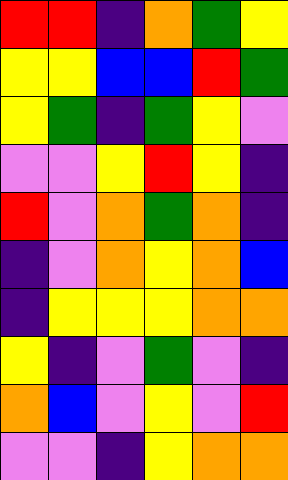[["red", "red", "indigo", "orange", "green", "yellow"], ["yellow", "yellow", "blue", "blue", "red", "green"], ["yellow", "green", "indigo", "green", "yellow", "violet"], ["violet", "violet", "yellow", "red", "yellow", "indigo"], ["red", "violet", "orange", "green", "orange", "indigo"], ["indigo", "violet", "orange", "yellow", "orange", "blue"], ["indigo", "yellow", "yellow", "yellow", "orange", "orange"], ["yellow", "indigo", "violet", "green", "violet", "indigo"], ["orange", "blue", "violet", "yellow", "violet", "red"], ["violet", "violet", "indigo", "yellow", "orange", "orange"]]